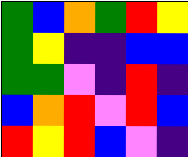[["green", "blue", "orange", "green", "red", "yellow"], ["green", "yellow", "indigo", "indigo", "blue", "blue"], ["green", "green", "violet", "indigo", "red", "indigo"], ["blue", "orange", "red", "violet", "red", "blue"], ["red", "yellow", "red", "blue", "violet", "indigo"]]